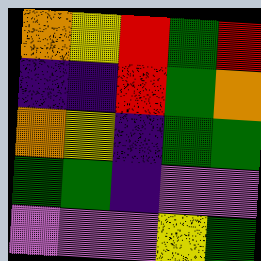[["orange", "yellow", "red", "green", "red"], ["indigo", "indigo", "red", "green", "orange"], ["orange", "yellow", "indigo", "green", "green"], ["green", "green", "indigo", "violet", "violet"], ["violet", "violet", "violet", "yellow", "green"]]